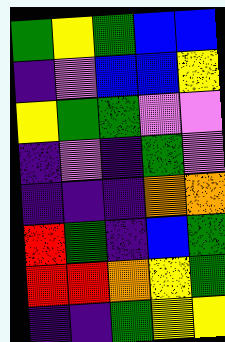[["green", "yellow", "green", "blue", "blue"], ["indigo", "violet", "blue", "blue", "yellow"], ["yellow", "green", "green", "violet", "violet"], ["indigo", "violet", "indigo", "green", "violet"], ["indigo", "indigo", "indigo", "orange", "orange"], ["red", "green", "indigo", "blue", "green"], ["red", "red", "orange", "yellow", "green"], ["indigo", "indigo", "green", "yellow", "yellow"]]